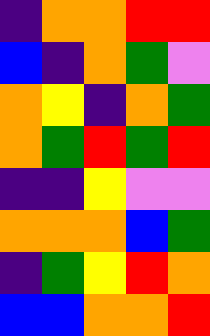[["indigo", "orange", "orange", "red", "red"], ["blue", "indigo", "orange", "green", "violet"], ["orange", "yellow", "indigo", "orange", "green"], ["orange", "green", "red", "green", "red"], ["indigo", "indigo", "yellow", "violet", "violet"], ["orange", "orange", "orange", "blue", "green"], ["indigo", "green", "yellow", "red", "orange"], ["blue", "blue", "orange", "orange", "red"]]